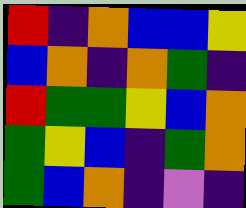[["red", "indigo", "orange", "blue", "blue", "yellow"], ["blue", "orange", "indigo", "orange", "green", "indigo"], ["red", "green", "green", "yellow", "blue", "orange"], ["green", "yellow", "blue", "indigo", "green", "orange"], ["green", "blue", "orange", "indigo", "violet", "indigo"]]